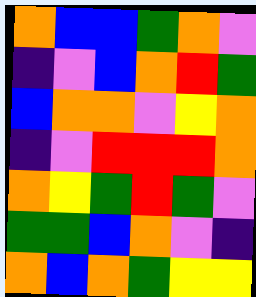[["orange", "blue", "blue", "green", "orange", "violet"], ["indigo", "violet", "blue", "orange", "red", "green"], ["blue", "orange", "orange", "violet", "yellow", "orange"], ["indigo", "violet", "red", "red", "red", "orange"], ["orange", "yellow", "green", "red", "green", "violet"], ["green", "green", "blue", "orange", "violet", "indigo"], ["orange", "blue", "orange", "green", "yellow", "yellow"]]